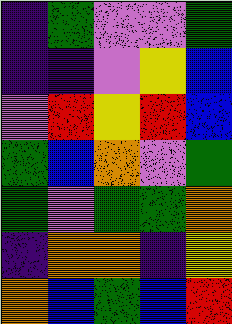[["indigo", "green", "violet", "violet", "green"], ["indigo", "indigo", "violet", "yellow", "blue"], ["violet", "red", "yellow", "red", "blue"], ["green", "blue", "orange", "violet", "green"], ["green", "violet", "green", "green", "orange"], ["indigo", "orange", "orange", "indigo", "yellow"], ["orange", "blue", "green", "blue", "red"]]